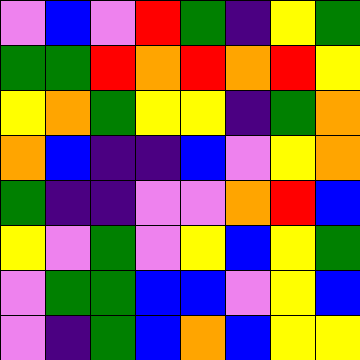[["violet", "blue", "violet", "red", "green", "indigo", "yellow", "green"], ["green", "green", "red", "orange", "red", "orange", "red", "yellow"], ["yellow", "orange", "green", "yellow", "yellow", "indigo", "green", "orange"], ["orange", "blue", "indigo", "indigo", "blue", "violet", "yellow", "orange"], ["green", "indigo", "indigo", "violet", "violet", "orange", "red", "blue"], ["yellow", "violet", "green", "violet", "yellow", "blue", "yellow", "green"], ["violet", "green", "green", "blue", "blue", "violet", "yellow", "blue"], ["violet", "indigo", "green", "blue", "orange", "blue", "yellow", "yellow"]]